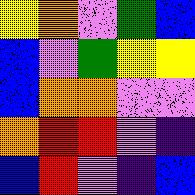[["yellow", "orange", "violet", "green", "blue"], ["blue", "violet", "green", "yellow", "yellow"], ["blue", "orange", "orange", "violet", "violet"], ["orange", "red", "red", "violet", "indigo"], ["blue", "red", "violet", "indigo", "blue"]]